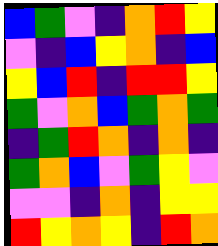[["blue", "green", "violet", "indigo", "orange", "red", "yellow"], ["violet", "indigo", "blue", "yellow", "orange", "indigo", "blue"], ["yellow", "blue", "red", "indigo", "red", "red", "yellow"], ["green", "violet", "orange", "blue", "green", "orange", "green"], ["indigo", "green", "red", "orange", "indigo", "orange", "indigo"], ["green", "orange", "blue", "violet", "green", "yellow", "violet"], ["violet", "violet", "indigo", "orange", "indigo", "yellow", "yellow"], ["red", "yellow", "orange", "yellow", "indigo", "red", "orange"]]